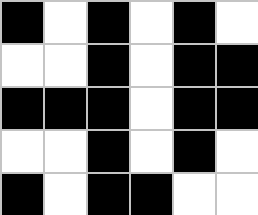[["black", "white", "black", "white", "black", "white"], ["white", "white", "black", "white", "black", "black"], ["black", "black", "black", "white", "black", "black"], ["white", "white", "black", "white", "black", "white"], ["black", "white", "black", "black", "white", "white"]]